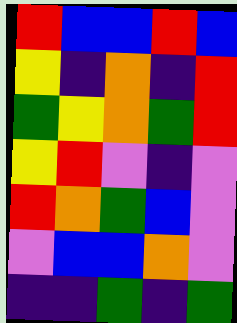[["red", "blue", "blue", "red", "blue"], ["yellow", "indigo", "orange", "indigo", "red"], ["green", "yellow", "orange", "green", "red"], ["yellow", "red", "violet", "indigo", "violet"], ["red", "orange", "green", "blue", "violet"], ["violet", "blue", "blue", "orange", "violet"], ["indigo", "indigo", "green", "indigo", "green"]]